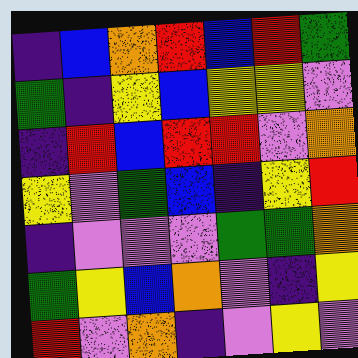[["indigo", "blue", "orange", "red", "blue", "red", "green"], ["green", "indigo", "yellow", "blue", "yellow", "yellow", "violet"], ["indigo", "red", "blue", "red", "red", "violet", "orange"], ["yellow", "violet", "green", "blue", "indigo", "yellow", "red"], ["indigo", "violet", "violet", "violet", "green", "green", "orange"], ["green", "yellow", "blue", "orange", "violet", "indigo", "yellow"], ["red", "violet", "orange", "indigo", "violet", "yellow", "violet"]]